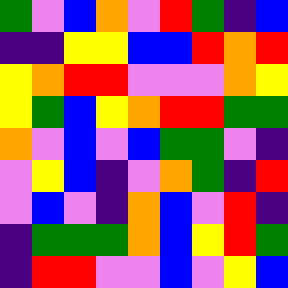[["green", "violet", "blue", "orange", "violet", "red", "green", "indigo", "blue"], ["indigo", "indigo", "yellow", "yellow", "blue", "blue", "red", "orange", "red"], ["yellow", "orange", "red", "red", "violet", "violet", "violet", "orange", "yellow"], ["yellow", "green", "blue", "yellow", "orange", "red", "red", "green", "green"], ["orange", "violet", "blue", "violet", "blue", "green", "green", "violet", "indigo"], ["violet", "yellow", "blue", "indigo", "violet", "orange", "green", "indigo", "red"], ["violet", "blue", "violet", "indigo", "orange", "blue", "violet", "red", "indigo"], ["indigo", "green", "green", "green", "orange", "blue", "yellow", "red", "green"], ["indigo", "red", "red", "violet", "violet", "blue", "violet", "yellow", "blue"]]